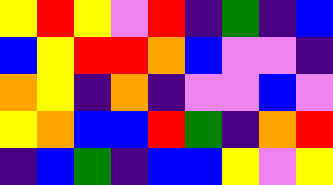[["yellow", "red", "yellow", "violet", "red", "indigo", "green", "indigo", "blue"], ["blue", "yellow", "red", "red", "orange", "blue", "violet", "violet", "indigo"], ["orange", "yellow", "indigo", "orange", "indigo", "violet", "violet", "blue", "violet"], ["yellow", "orange", "blue", "blue", "red", "green", "indigo", "orange", "red"], ["indigo", "blue", "green", "indigo", "blue", "blue", "yellow", "violet", "yellow"]]